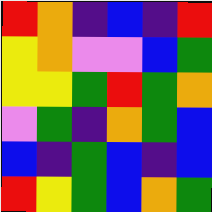[["red", "orange", "indigo", "blue", "indigo", "red"], ["yellow", "orange", "violet", "violet", "blue", "green"], ["yellow", "yellow", "green", "red", "green", "orange"], ["violet", "green", "indigo", "orange", "green", "blue"], ["blue", "indigo", "green", "blue", "indigo", "blue"], ["red", "yellow", "green", "blue", "orange", "green"]]